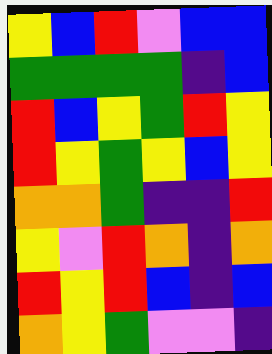[["yellow", "blue", "red", "violet", "blue", "blue"], ["green", "green", "green", "green", "indigo", "blue"], ["red", "blue", "yellow", "green", "red", "yellow"], ["red", "yellow", "green", "yellow", "blue", "yellow"], ["orange", "orange", "green", "indigo", "indigo", "red"], ["yellow", "violet", "red", "orange", "indigo", "orange"], ["red", "yellow", "red", "blue", "indigo", "blue"], ["orange", "yellow", "green", "violet", "violet", "indigo"]]